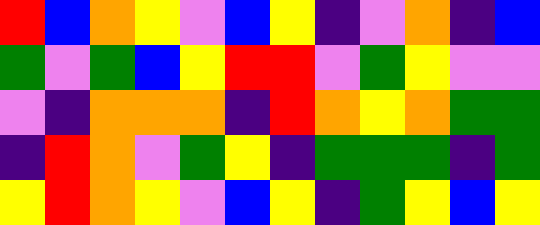[["red", "blue", "orange", "yellow", "violet", "blue", "yellow", "indigo", "violet", "orange", "indigo", "blue"], ["green", "violet", "green", "blue", "yellow", "red", "red", "violet", "green", "yellow", "violet", "violet"], ["violet", "indigo", "orange", "orange", "orange", "indigo", "red", "orange", "yellow", "orange", "green", "green"], ["indigo", "red", "orange", "violet", "green", "yellow", "indigo", "green", "green", "green", "indigo", "green"], ["yellow", "red", "orange", "yellow", "violet", "blue", "yellow", "indigo", "green", "yellow", "blue", "yellow"]]